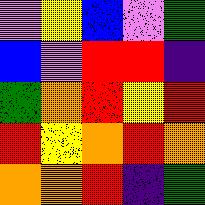[["violet", "yellow", "blue", "violet", "green"], ["blue", "violet", "red", "red", "indigo"], ["green", "orange", "red", "yellow", "red"], ["red", "yellow", "orange", "red", "orange"], ["orange", "orange", "red", "indigo", "green"]]